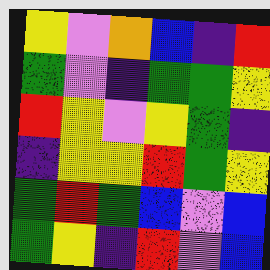[["yellow", "violet", "orange", "blue", "indigo", "red"], ["green", "violet", "indigo", "green", "green", "yellow"], ["red", "yellow", "violet", "yellow", "green", "indigo"], ["indigo", "yellow", "yellow", "red", "green", "yellow"], ["green", "red", "green", "blue", "violet", "blue"], ["green", "yellow", "indigo", "red", "violet", "blue"]]